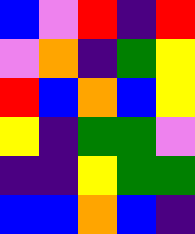[["blue", "violet", "red", "indigo", "red"], ["violet", "orange", "indigo", "green", "yellow"], ["red", "blue", "orange", "blue", "yellow"], ["yellow", "indigo", "green", "green", "violet"], ["indigo", "indigo", "yellow", "green", "green"], ["blue", "blue", "orange", "blue", "indigo"]]